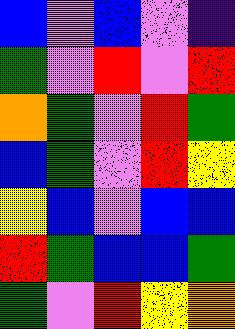[["blue", "violet", "blue", "violet", "indigo"], ["green", "violet", "red", "violet", "red"], ["orange", "green", "violet", "red", "green"], ["blue", "green", "violet", "red", "yellow"], ["yellow", "blue", "violet", "blue", "blue"], ["red", "green", "blue", "blue", "green"], ["green", "violet", "red", "yellow", "orange"]]